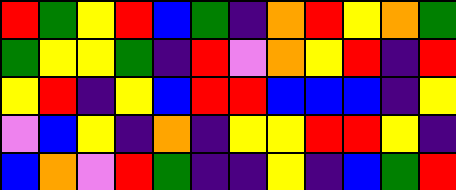[["red", "green", "yellow", "red", "blue", "green", "indigo", "orange", "red", "yellow", "orange", "green"], ["green", "yellow", "yellow", "green", "indigo", "red", "violet", "orange", "yellow", "red", "indigo", "red"], ["yellow", "red", "indigo", "yellow", "blue", "red", "red", "blue", "blue", "blue", "indigo", "yellow"], ["violet", "blue", "yellow", "indigo", "orange", "indigo", "yellow", "yellow", "red", "red", "yellow", "indigo"], ["blue", "orange", "violet", "red", "green", "indigo", "indigo", "yellow", "indigo", "blue", "green", "red"]]